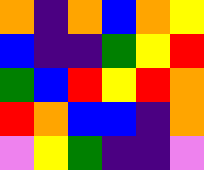[["orange", "indigo", "orange", "blue", "orange", "yellow"], ["blue", "indigo", "indigo", "green", "yellow", "red"], ["green", "blue", "red", "yellow", "red", "orange"], ["red", "orange", "blue", "blue", "indigo", "orange"], ["violet", "yellow", "green", "indigo", "indigo", "violet"]]